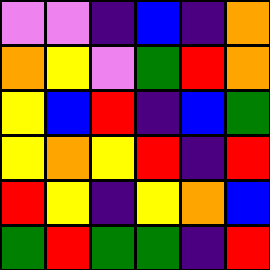[["violet", "violet", "indigo", "blue", "indigo", "orange"], ["orange", "yellow", "violet", "green", "red", "orange"], ["yellow", "blue", "red", "indigo", "blue", "green"], ["yellow", "orange", "yellow", "red", "indigo", "red"], ["red", "yellow", "indigo", "yellow", "orange", "blue"], ["green", "red", "green", "green", "indigo", "red"]]